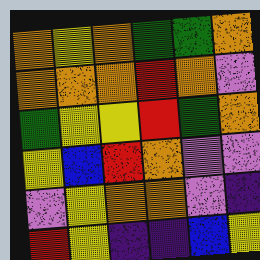[["orange", "yellow", "orange", "green", "green", "orange"], ["orange", "orange", "orange", "red", "orange", "violet"], ["green", "yellow", "yellow", "red", "green", "orange"], ["yellow", "blue", "red", "orange", "violet", "violet"], ["violet", "yellow", "orange", "orange", "violet", "indigo"], ["red", "yellow", "indigo", "indigo", "blue", "yellow"]]